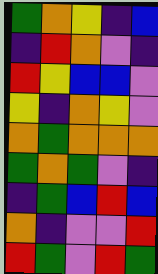[["green", "orange", "yellow", "indigo", "blue"], ["indigo", "red", "orange", "violet", "indigo"], ["red", "yellow", "blue", "blue", "violet"], ["yellow", "indigo", "orange", "yellow", "violet"], ["orange", "green", "orange", "orange", "orange"], ["green", "orange", "green", "violet", "indigo"], ["indigo", "green", "blue", "red", "blue"], ["orange", "indigo", "violet", "violet", "red"], ["red", "green", "violet", "red", "green"]]